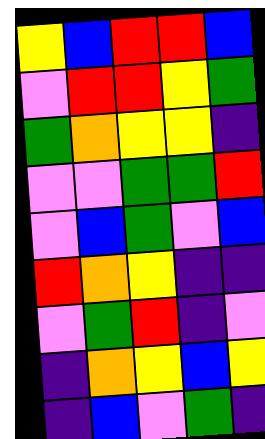[["yellow", "blue", "red", "red", "blue"], ["violet", "red", "red", "yellow", "green"], ["green", "orange", "yellow", "yellow", "indigo"], ["violet", "violet", "green", "green", "red"], ["violet", "blue", "green", "violet", "blue"], ["red", "orange", "yellow", "indigo", "indigo"], ["violet", "green", "red", "indigo", "violet"], ["indigo", "orange", "yellow", "blue", "yellow"], ["indigo", "blue", "violet", "green", "indigo"]]